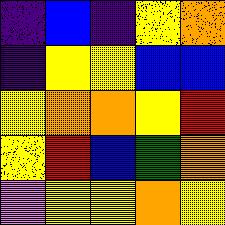[["indigo", "blue", "indigo", "yellow", "orange"], ["indigo", "yellow", "yellow", "blue", "blue"], ["yellow", "orange", "orange", "yellow", "red"], ["yellow", "red", "blue", "green", "orange"], ["violet", "yellow", "yellow", "orange", "yellow"]]